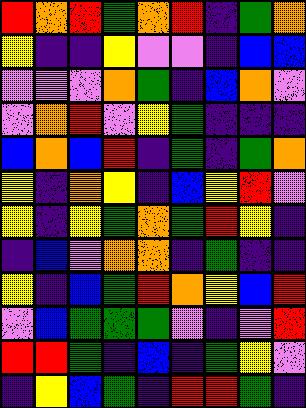[["red", "orange", "red", "green", "orange", "red", "indigo", "green", "orange"], ["yellow", "indigo", "indigo", "yellow", "violet", "violet", "indigo", "blue", "blue"], ["violet", "violet", "violet", "orange", "green", "indigo", "blue", "orange", "violet"], ["violet", "orange", "red", "violet", "yellow", "green", "indigo", "indigo", "indigo"], ["blue", "orange", "blue", "red", "indigo", "green", "indigo", "green", "orange"], ["yellow", "indigo", "orange", "yellow", "indigo", "blue", "yellow", "red", "violet"], ["yellow", "indigo", "yellow", "green", "orange", "green", "red", "yellow", "indigo"], ["indigo", "blue", "violet", "orange", "orange", "indigo", "green", "indigo", "indigo"], ["yellow", "indigo", "blue", "green", "red", "orange", "yellow", "blue", "red"], ["violet", "blue", "green", "green", "green", "violet", "indigo", "violet", "red"], ["red", "red", "green", "indigo", "blue", "indigo", "green", "yellow", "violet"], ["indigo", "yellow", "blue", "green", "indigo", "red", "red", "green", "indigo"]]